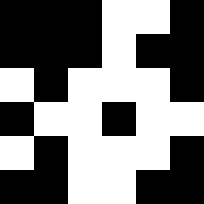[["black", "black", "black", "white", "white", "black"], ["black", "black", "black", "white", "black", "black"], ["white", "black", "white", "white", "white", "black"], ["black", "white", "white", "black", "white", "white"], ["white", "black", "white", "white", "white", "black"], ["black", "black", "white", "white", "black", "black"]]